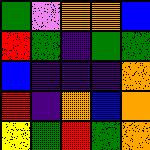[["green", "violet", "orange", "orange", "blue"], ["red", "green", "indigo", "green", "green"], ["blue", "indigo", "indigo", "indigo", "orange"], ["red", "indigo", "orange", "blue", "orange"], ["yellow", "green", "red", "green", "orange"]]